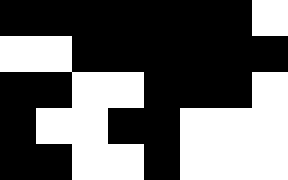[["black", "black", "black", "black", "black", "black", "black", "white"], ["white", "white", "black", "black", "black", "black", "black", "black"], ["black", "black", "white", "white", "black", "black", "black", "white"], ["black", "white", "white", "black", "black", "white", "white", "white"], ["black", "black", "white", "white", "black", "white", "white", "white"]]